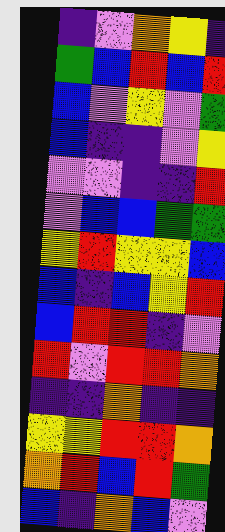[["indigo", "violet", "orange", "yellow", "indigo"], ["green", "blue", "red", "blue", "red"], ["blue", "violet", "yellow", "violet", "green"], ["blue", "indigo", "indigo", "violet", "yellow"], ["violet", "violet", "indigo", "indigo", "red"], ["violet", "blue", "blue", "green", "green"], ["yellow", "red", "yellow", "yellow", "blue"], ["blue", "indigo", "blue", "yellow", "red"], ["blue", "red", "red", "indigo", "violet"], ["red", "violet", "red", "red", "orange"], ["indigo", "indigo", "orange", "indigo", "indigo"], ["yellow", "yellow", "red", "red", "orange"], ["orange", "red", "blue", "red", "green"], ["blue", "indigo", "orange", "blue", "violet"]]